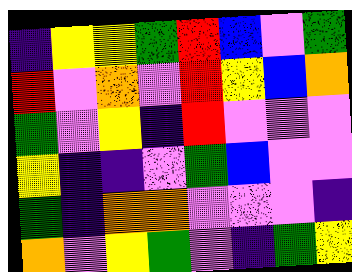[["indigo", "yellow", "yellow", "green", "red", "blue", "violet", "green"], ["red", "violet", "orange", "violet", "red", "yellow", "blue", "orange"], ["green", "violet", "yellow", "indigo", "red", "violet", "violet", "violet"], ["yellow", "indigo", "indigo", "violet", "green", "blue", "violet", "violet"], ["green", "indigo", "orange", "orange", "violet", "violet", "violet", "indigo"], ["orange", "violet", "yellow", "green", "violet", "indigo", "green", "yellow"]]